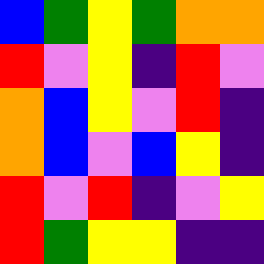[["blue", "green", "yellow", "green", "orange", "orange"], ["red", "violet", "yellow", "indigo", "red", "violet"], ["orange", "blue", "yellow", "violet", "red", "indigo"], ["orange", "blue", "violet", "blue", "yellow", "indigo"], ["red", "violet", "red", "indigo", "violet", "yellow"], ["red", "green", "yellow", "yellow", "indigo", "indigo"]]